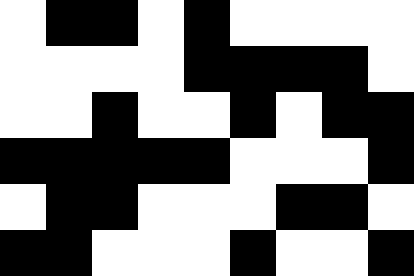[["white", "black", "black", "white", "black", "white", "white", "white", "white"], ["white", "white", "white", "white", "black", "black", "black", "black", "white"], ["white", "white", "black", "white", "white", "black", "white", "black", "black"], ["black", "black", "black", "black", "black", "white", "white", "white", "black"], ["white", "black", "black", "white", "white", "white", "black", "black", "white"], ["black", "black", "white", "white", "white", "black", "white", "white", "black"]]